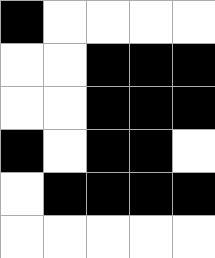[["black", "white", "white", "white", "white"], ["white", "white", "black", "black", "black"], ["white", "white", "black", "black", "black"], ["black", "white", "black", "black", "white"], ["white", "black", "black", "black", "black"], ["white", "white", "white", "white", "white"]]